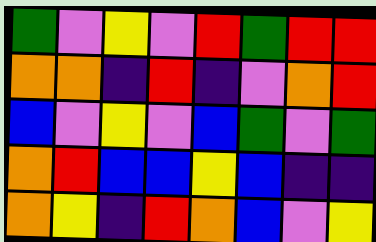[["green", "violet", "yellow", "violet", "red", "green", "red", "red"], ["orange", "orange", "indigo", "red", "indigo", "violet", "orange", "red"], ["blue", "violet", "yellow", "violet", "blue", "green", "violet", "green"], ["orange", "red", "blue", "blue", "yellow", "blue", "indigo", "indigo"], ["orange", "yellow", "indigo", "red", "orange", "blue", "violet", "yellow"]]